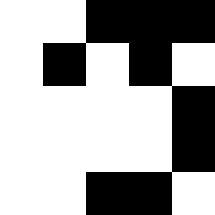[["white", "white", "black", "black", "black"], ["white", "black", "white", "black", "white"], ["white", "white", "white", "white", "black"], ["white", "white", "white", "white", "black"], ["white", "white", "black", "black", "white"]]